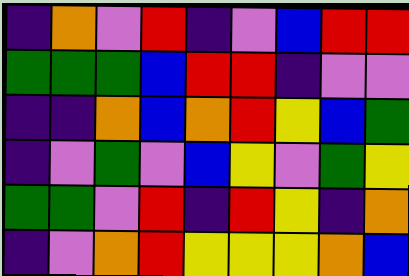[["indigo", "orange", "violet", "red", "indigo", "violet", "blue", "red", "red"], ["green", "green", "green", "blue", "red", "red", "indigo", "violet", "violet"], ["indigo", "indigo", "orange", "blue", "orange", "red", "yellow", "blue", "green"], ["indigo", "violet", "green", "violet", "blue", "yellow", "violet", "green", "yellow"], ["green", "green", "violet", "red", "indigo", "red", "yellow", "indigo", "orange"], ["indigo", "violet", "orange", "red", "yellow", "yellow", "yellow", "orange", "blue"]]